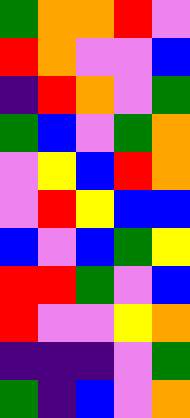[["green", "orange", "orange", "red", "violet"], ["red", "orange", "violet", "violet", "blue"], ["indigo", "red", "orange", "violet", "green"], ["green", "blue", "violet", "green", "orange"], ["violet", "yellow", "blue", "red", "orange"], ["violet", "red", "yellow", "blue", "blue"], ["blue", "violet", "blue", "green", "yellow"], ["red", "red", "green", "violet", "blue"], ["red", "violet", "violet", "yellow", "orange"], ["indigo", "indigo", "indigo", "violet", "green"], ["green", "indigo", "blue", "violet", "orange"]]